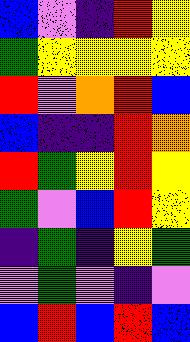[["blue", "violet", "indigo", "red", "yellow"], ["green", "yellow", "yellow", "yellow", "yellow"], ["red", "violet", "orange", "red", "blue"], ["blue", "indigo", "indigo", "red", "orange"], ["red", "green", "yellow", "red", "yellow"], ["green", "violet", "blue", "red", "yellow"], ["indigo", "green", "indigo", "yellow", "green"], ["violet", "green", "violet", "indigo", "violet"], ["blue", "red", "blue", "red", "blue"]]